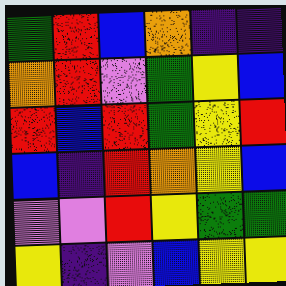[["green", "red", "blue", "orange", "indigo", "indigo"], ["orange", "red", "violet", "green", "yellow", "blue"], ["red", "blue", "red", "green", "yellow", "red"], ["blue", "indigo", "red", "orange", "yellow", "blue"], ["violet", "violet", "red", "yellow", "green", "green"], ["yellow", "indigo", "violet", "blue", "yellow", "yellow"]]